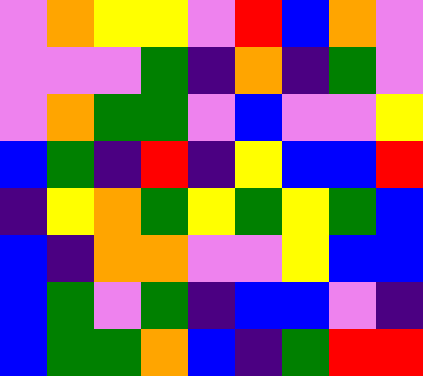[["violet", "orange", "yellow", "yellow", "violet", "red", "blue", "orange", "violet"], ["violet", "violet", "violet", "green", "indigo", "orange", "indigo", "green", "violet"], ["violet", "orange", "green", "green", "violet", "blue", "violet", "violet", "yellow"], ["blue", "green", "indigo", "red", "indigo", "yellow", "blue", "blue", "red"], ["indigo", "yellow", "orange", "green", "yellow", "green", "yellow", "green", "blue"], ["blue", "indigo", "orange", "orange", "violet", "violet", "yellow", "blue", "blue"], ["blue", "green", "violet", "green", "indigo", "blue", "blue", "violet", "indigo"], ["blue", "green", "green", "orange", "blue", "indigo", "green", "red", "red"]]